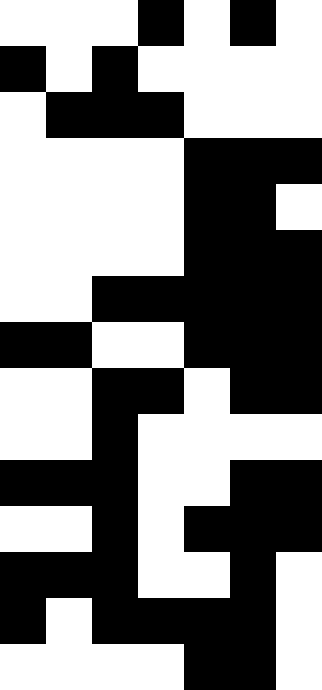[["white", "white", "white", "black", "white", "black", "white"], ["black", "white", "black", "white", "white", "white", "white"], ["white", "black", "black", "black", "white", "white", "white"], ["white", "white", "white", "white", "black", "black", "black"], ["white", "white", "white", "white", "black", "black", "white"], ["white", "white", "white", "white", "black", "black", "black"], ["white", "white", "black", "black", "black", "black", "black"], ["black", "black", "white", "white", "black", "black", "black"], ["white", "white", "black", "black", "white", "black", "black"], ["white", "white", "black", "white", "white", "white", "white"], ["black", "black", "black", "white", "white", "black", "black"], ["white", "white", "black", "white", "black", "black", "black"], ["black", "black", "black", "white", "white", "black", "white"], ["black", "white", "black", "black", "black", "black", "white"], ["white", "white", "white", "white", "black", "black", "white"]]